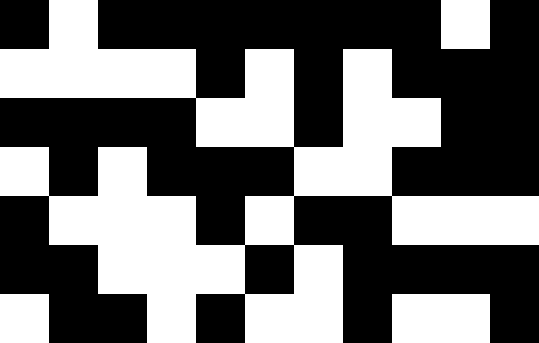[["black", "white", "black", "black", "black", "black", "black", "black", "black", "white", "black"], ["white", "white", "white", "white", "black", "white", "black", "white", "black", "black", "black"], ["black", "black", "black", "black", "white", "white", "black", "white", "white", "black", "black"], ["white", "black", "white", "black", "black", "black", "white", "white", "black", "black", "black"], ["black", "white", "white", "white", "black", "white", "black", "black", "white", "white", "white"], ["black", "black", "white", "white", "white", "black", "white", "black", "black", "black", "black"], ["white", "black", "black", "white", "black", "white", "white", "black", "white", "white", "black"]]